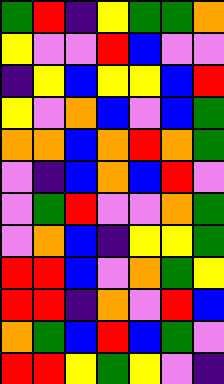[["green", "red", "indigo", "yellow", "green", "green", "orange"], ["yellow", "violet", "violet", "red", "blue", "violet", "violet"], ["indigo", "yellow", "blue", "yellow", "yellow", "blue", "red"], ["yellow", "violet", "orange", "blue", "violet", "blue", "green"], ["orange", "orange", "blue", "orange", "red", "orange", "green"], ["violet", "indigo", "blue", "orange", "blue", "red", "violet"], ["violet", "green", "red", "violet", "violet", "orange", "green"], ["violet", "orange", "blue", "indigo", "yellow", "yellow", "green"], ["red", "red", "blue", "violet", "orange", "green", "yellow"], ["red", "red", "indigo", "orange", "violet", "red", "blue"], ["orange", "green", "blue", "red", "blue", "green", "violet"], ["red", "red", "yellow", "green", "yellow", "violet", "indigo"]]